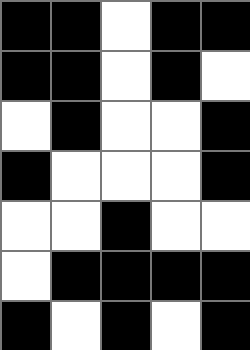[["black", "black", "white", "black", "black"], ["black", "black", "white", "black", "white"], ["white", "black", "white", "white", "black"], ["black", "white", "white", "white", "black"], ["white", "white", "black", "white", "white"], ["white", "black", "black", "black", "black"], ["black", "white", "black", "white", "black"]]